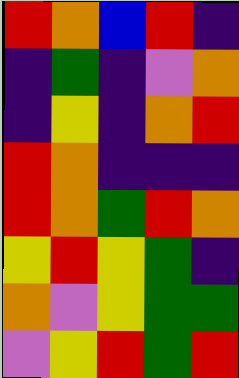[["red", "orange", "blue", "red", "indigo"], ["indigo", "green", "indigo", "violet", "orange"], ["indigo", "yellow", "indigo", "orange", "red"], ["red", "orange", "indigo", "indigo", "indigo"], ["red", "orange", "green", "red", "orange"], ["yellow", "red", "yellow", "green", "indigo"], ["orange", "violet", "yellow", "green", "green"], ["violet", "yellow", "red", "green", "red"]]